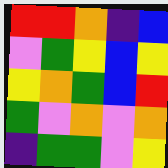[["red", "red", "orange", "indigo", "blue"], ["violet", "green", "yellow", "blue", "yellow"], ["yellow", "orange", "green", "blue", "red"], ["green", "violet", "orange", "violet", "orange"], ["indigo", "green", "green", "violet", "yellow"]]